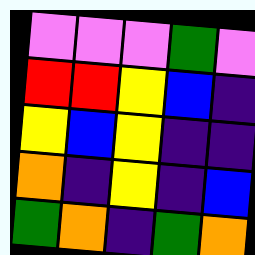[["violet", "violet", "violet", "green", "violet"], ["red", "red", "yellow", "blue", "indigo"], ["yellow", "blue", "yellow", "indigo", "indigo"], ["orange", "indigo", "yellow", "indigo", "blue"], ["green", "orange", "indigo", "green", "orange"]]